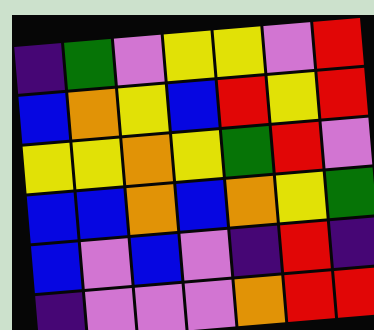[["indigo", "green", "violet", "yellow", "yellow", "violet", "red"], ["blue", "orange", "yellow", "blue", "red", "yellow", "red"], ["yellow", "yellow", "orange", "yellow", "green", "red", "violet"], ["blue", "blue", "orange", "blue", "orange", "yellow", "green"], ["blue", "violet", "blue", "violet", "indigo", "red", "indigo"], ["indigo", "violet", "violet", "violet", "orange", "red", "red"]]